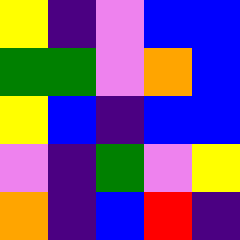[["yellow", "indigo", "violet", "blue", "blue"], ["green", "green", "violet", "orange", "blue"], ["yellow", "blue", "indigo", "blue", "blue"], ["violet", "indigo", "green", "violet", "yellow"], ["orange", "indigo", "blue", "red", "indigo"]]